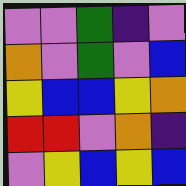[["violet", "violet", "green", "indigo", "violet"], ["orange", "violet", "green", "violet", "blue"], ["yellow", "blue", "blue", "yellow", "orange"], ["red", "red", "violet", "orange", "indigo"], ["violet", "yellow", "blue", "yellow", "blue"]]